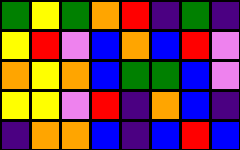[["green", "yellow", "green", "orange", "red", "indigo", "green", "indigo"], ["yellow", "red", "violet", "blue", "orange", "blue", "red", "violet"], ["orange", "yellow", "orange", "blue", "green", "green", "blue", "violet"], ["yellow", "yellow", "violet", "red", "indigo", "orange", "blue", "indigo"], ["indigo", "orange", "orange", "blue", "indigo", "blue", "red", "blue"]]